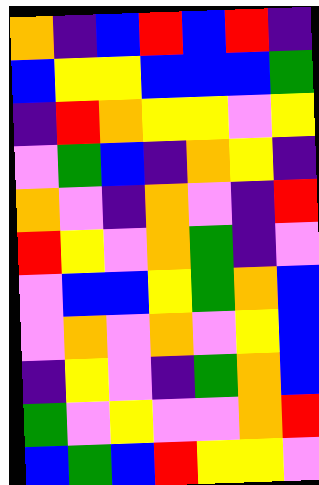[["orange", "indigo", "blue", "red", "blue", "red", "indigo"], ["blue", "yellow", "yellow", "blue", "blue", "blue", "green"], ["indigo", "red", "orange", "yellow", "yellow", "violet", "yellow"], ["violet", "green", "blue", "indigo", "orange", "yellow", "indigo"], ["orange", "violet", "indigo", "orange", "violet", "indigo", "red"], ["red", "yellow", "violet", "orange", "green", "indigo", "violet"], ["violet", "blue", "blue", "yellow", "green", "orange", "blue"], ["violet", "orange", "violet", "orange", "violet", "yellow", "blue"], ["indigo", "yellow", "violet", "indigo", "green", "orange", "blue"], ["green", "violet", "yellow", "violet", "violet", "orange", "red"], ["blue", "green", "blue", "red", "yellow", "yellow", "violet"]]